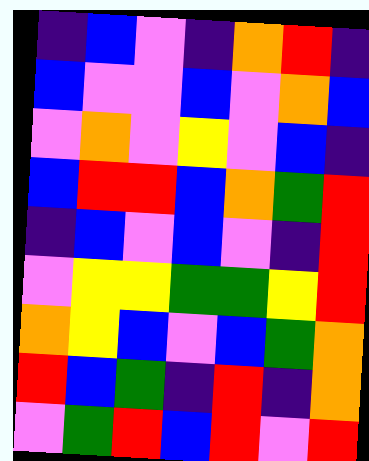[["indigo", "blue", "violet", "indigo", "orange", "red", "indigo"], ["blue", "violet", "violet", "blue", "violet", "orange", "blue"], ["violet", "orange", "violet", "yellow", "violet", "blue", "indigo"], ["blue", "red", "red", "blue", "orange", "green", "red"], ["indigo", "blue", "violet", "blue", "violet", "indigo", "red"], ["violet", "yellow", "yellow", "green", "green", "yellow", "red"], ["orange", "yellow", "blue", "violet", "blue", "green", "orange"], ["red", "blue", "green", "indigo", "red", "indigo", "orange"], ["violet", "green", "red", "blue", "red", "violet", "red"]]